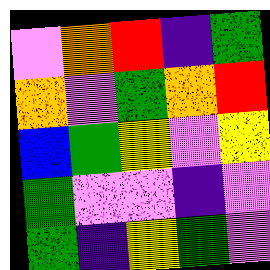[["violet", "orange", "red", "indigo", "green"], ["orange", "violet", "green", "orange", "red"], ["blue", "green", "yellow", "violet", "yellow"], ["green", "violet", "violet", "indigo", "violet"], ["green", "indigo", "yellow", "green", "violet"]]